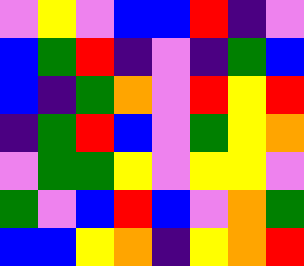[["violet", "yellow", "violet", "blue", "blue", "red", "indigo", "violet"], ["blue", "green", "red", "indigo", "violet", "indigo", "green", "blue"], ["blue", "indigo", "green", "orange", "violet", "red", "yellow", "red"], ["indigo", "green", "red", "blue", "violet", "green", "yellow", "orange"], ["violet", "green", "green", "yellow", "violet", "yellow", "yellow", "violet"], ["green", "violet", "blue", "red", "blue", "violet", "orange", "green"], ["blue", "blue", "yellow", "orange", "indigo", "yellow", "orange", "red"]]